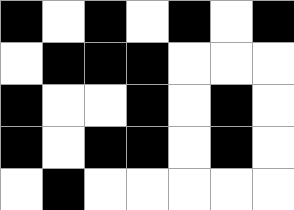[["black", "white", "black", "white", "black", "white", "black"], ["white", "black", "black", "black", "white", "white", "white"], ["black", "white", "white", "black", "white", "black", "white"], ["black", "white", "black", "black", "white", "black", "white"], ["white", "black", "white", "white", "white", "white", "white"]]